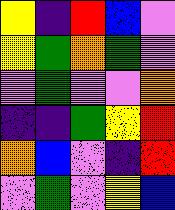[["yellow", "indigo", "red", "blue", "violet"], ["yellow", "green", "orange", "green", "violet"], ["violet", "green", "violet", "violet", "orange"], ["indigo", "indigo", "green", "yellow", "red"], ["orange", "blue", "violet", "indigo", "red"], ["violet", "green", "violet", "yellow", "blue"]]